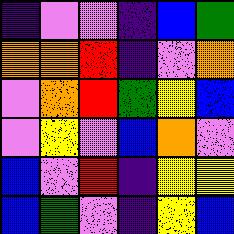[["indigo", "violet", "violet", "indigo", "blue", "green"], ["orange", "orange", "red", "indigo", "violet", "orange"], ["violet", "orange", "red", "green", "yellow", "blue"], ["violet", "yellow", "violet", "blue", "orange", "violet"], ["blue", "violet", "red", "indigo", "yellow", "yellow"], ["blue", "green", "violet", "indigo", "yellow", "blue"]]